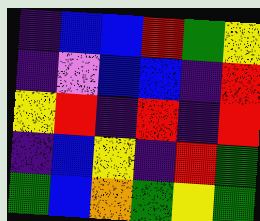[["indigo", "blue", "blue", "red", "green", "yellow"], ["indigo", "violet", "blue", "blue", "indigo", "red"], ["yellow", "red", "indigo", "red", "indigo", "red"], ["indigo", "blue", "yellow", "indigo", "red", "green"], ["green", "blue", "orange", "green", "yellow", "green"]]